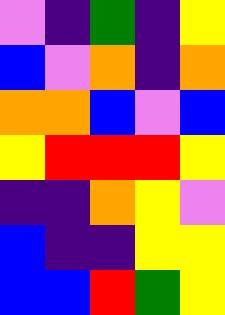[["violet", "indigo", "green", "indigo", "yellow"], ["blue", "violet", "orange", "indigo", "orange"], ["orange", "orange", "blue", "violet", "blue"], ["yellow", "red", "red", "red", "yellow"], ["indigo", "indigo", "orange", "yellow", "violet"], ["blue", "indigo", "indigo", "yellow", "yellow"], ["blue", "blue", "red", "green", "yellow"]]